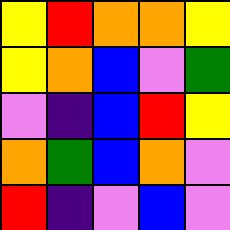[["yellow", "red", "orange", "orange", "yellow"], ["yellow", "orange", "blue", "violet", "green"], ["violet", "indigo", "blue", "red", "yellow"], ["orange", "green", "blue", "orange", "violet"], ["red", "indigo", "violet", "blue", "violet"]]